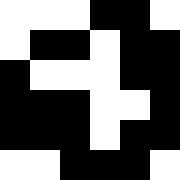[["white", "white", "white", "black", "black", "white"], ["white", "black", "black", "white", "black", "black"], ["black", "white", "white", "white", "black", "black"], ["black", "black", "black", "white", "white", "black"], ["black", "black", "black", "white", "black", "black"], ["white", "white", "black", "black", "black", "white"]]